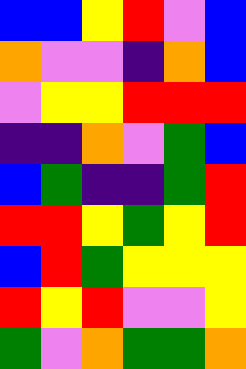[["blue", "blue", "yellow", "red", "violet", "blue"], ["orange", "violet", "violet", "indigo", "orange", "blue"], ["violet", "yellow", "yellow", "red", "red", "red"], ["indigo", "indigo", "orange", "violet", "green", "blue"], ["blue", "green", "indigo", "indigo", "green", "red"], ["red", "red", "yellow", "green", "yellow", "red"], ["blue", "red", "green", "yellow", "yellow", "yellow"], ["red", "yellow", "red", "violet", "violet", "yellow"], ["green", "violet", "orange", "green", "green", "orange"]]